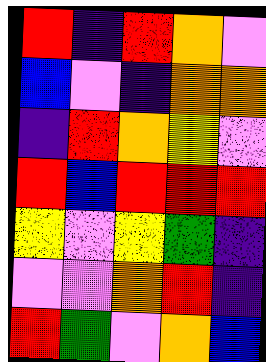[["red", "indigo", "red", "orange", "violet"], ["blue", "violet", "indigo", "orange", "orange"], ["indigo", "red", "orange", "yellow", "violet"], ["red", "blue", "red", "red", "red"], ["yellow", "violet", "yellow", "green", "indigo"], ["violet", "violet", "orange", "red", "indigo"], ["red", "green", "violet", "orange", "blue"]]